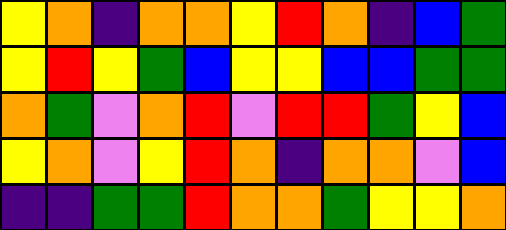[["yellow", "orange", "indigo", "orange", "orange", "yellow", "red", "orange", "indigo", "blue", "green"], ["yellow", "red", "yellow", "green", "blue", "yellow", "yellow", "blue", "blue", "green", "green"], ["orange", "green", "violet", "orange", "red", "violet", "red", "red", "green", "yellow", "blue"], ["yellow", "orange", "violet", "yellow", "red", "orange", "indigo", "orange", "orange", "violet", "blue"], ["indigo", "indigo", "green", "green", "red", "orange", "orange", "green", "yellow", "yellow", "orange"]]